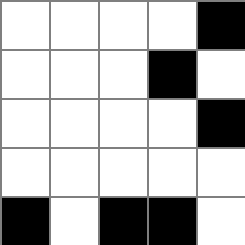[["white", "white", "white", "white", "black"], ["white", "white", "white", "black", "white"], ["white", "white", "white", "white", "black"], ["white", "white", "white", "white", "white"], ["black", "white", "black", "black", "white"]]